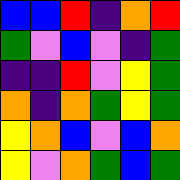[["blue", "blue", "red", "indigo", "orange", "red"], ["green", "violet", "blue", "violet", "indigo", "green"], ["indigo", "indigo", "red", "violet", "yellow", "green"], ["orange", "indigo", "orange", "green", "yellow", "green"], ["yellow", "orange", "blue", "violet", "blue", "orange"], ["yellow", "violet", "orange", "green", "blue", "green"]]